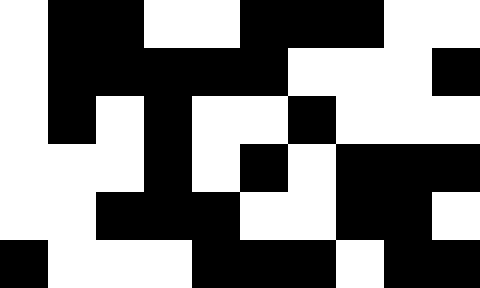[["white", "black", "black", "white", "white", "black", "black", "black", "white", "white"], ["white", "black", "black", "black", "black", "black", "white", "white", "white", "black"], ["white", "black", "white", "black", "white", "white", "black", "white", "white", "white"], ["white", "white", "white", "black", "white", "black", "white", "black", "black", "black"], ["white", "white", "black", "black", "black", "white", "white", "black", "black", "white"], ["black", "white", "white", "white", "black", "black", "black", "white", "black", "black"]]